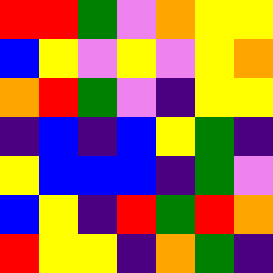[["red", "red", "green", "violet", "orange", "yellow", "yellow"], ["blue", "yellow", "violet", "yellow", "violet", "yellow", "orange"], ["orange", "red", "green", "violet", "indigo", "yellow", "yellow"], ["indigo", "blue", "indigo", "blue", "yellow", "green", "indigo"], ["yellow", "blue", "blue", "blue", "indigo", "green", "violet"], ["blue", "yellow", "indigo", "red", "green", "red", "orange"], ["red", "yellow", "yellow", "indigo", "orange", "green", "indigo"]]